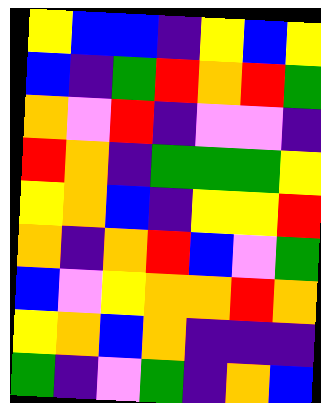[["yellow", "blue", "blue", "indigo", "yellow", "blue", "yellow"], ["blue", "indigo", "green", "red", "orange", "red", "green"], ["orange", "violet", "red", "indigo", "violet", "violet", "indigo"], ["red", "orange", "indigo", "green", "green", "green", "yellow"], ["yellow", "orange", "blue", "indigo", "yellow", "yellow", "red"], ["orange", "indigo", "orange", "red", "blue", "violet", "green"], ["blue", "violet", "yellow", "orange", "orange", "red", "orange"], ["yellow", "orange", "blue", "orange", "indigo", "indigo", "indigo"], ["green", "indigo", "violet", "green", "indigo", "orange", "blue"]]